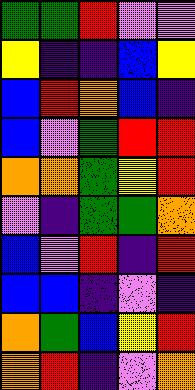[["green", "green", "red", "violet", "violet"], ["yellow", "indigo", "indigo", "blue", "yellow"], ["blue", "red", "orange", "blue", "indigo"], ["blue", "violet", "green", "red", "red"], ["orange", "orange", "green", "yellow", "red"], ["violet", "indigo", "green", "green", "orange"], ["blue", "violet", "red", "indigo", "red"], ["blue", "blue", "indigo", "violet", "indigo"], ["orange", "green", "blue", "yellow", "red"], ["orange", "red", "indigo", "violet", "orange"]]